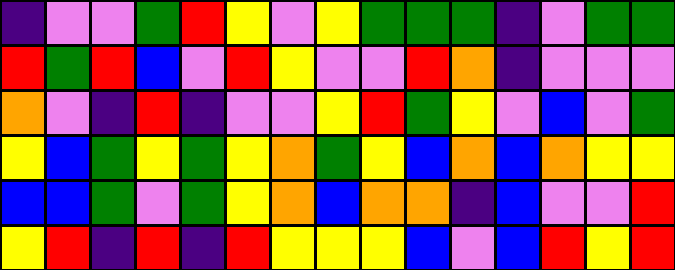[["indigo", "violet", "violet", "green", "red", "yellow", "violet", "yellow", "green", "green", "green", "indigo", "violet", "green", "green"], ["red", "green", "red", "blue", "violet", "red", "yellow", "violet", "violet", "red", "orange", "indigo", "violet", "violet", "violet"], ["orange", "violet", "indigo", "red", "indigo", "violet", "violet", "yellow", "red", "green", "yellow", "violet", "blue", "violet", "green"], ["yellow", "blue", "green", "yellow", "green", "yellow", "orange", "green", "yellow", "blue", "orange", "blue", "orange", "yellow", "yellow"], ["blue", "blue", "green", "violet", "green", "yellow", "orange", "blue", "orange", "orange", "indigo", "blue", "violet", "violet", "red"], ["yellow", "red", "indigo", "red", "indigo", "red", "yellow", "yellow", "yellow", "blue", "violet", "blue", "red", "yellow", "red"]]